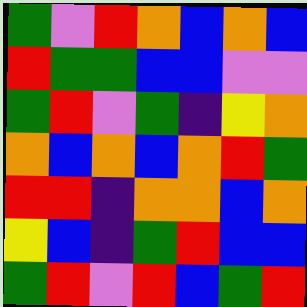[["green", "violet", "red", "orange", "blue", "orange", "blue"], ["red", "green", "green", "blue", "blue", "violet", "violet"], ["green", "red", "violet", "green", "indigo", "yellow", "orange"], ["orange", "blue", "orange", "blue", "orange", "red", "green"], ["red", "red", "indigo", "orange", "orange", "blue", "orange"], ["yellow", "blue", "indigo", "green", "red", "blue", "blue"], ["green", "red", "violet", "red", "blue", "green", "red"]]